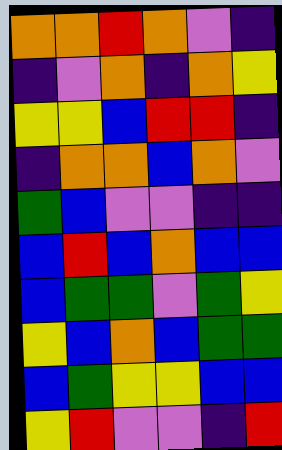[["orange", "orange", "red", "orange", "violet", "indigo"], ["indigo", "violet", "orange", "indigo", "orange", "yellow"], ["yellow", "yellow", "blue", "red", "red", "indigo"], ["indigo", "orange", "orange", "blue", "orange", "violet"], ["green", "blue", "violet", "violet", "indigo", "indigo"], ["blue", "red", "blue", "orange", "blue", "blue"], ["blue", "green", "green", "violet", "green", "yellow"], ["yellow", "blue", "orange", "blue", "green", "green"], ["blue", "green", "yellow", "yellow", "blue", "blue"], ["yellow", "red", "violet", "violet", "indigo", "red"]]